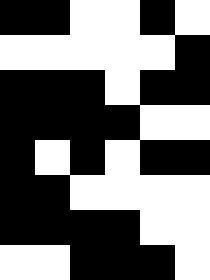[["black", "black", "white", "white", "black", "white"], ["white", "white", "white", "white", "white", "black"], ["black", "black", "black", "white", "black", "black"], ["black", "black", "black", "black", "white", "white"], ["black", "white", "black", "white", "black", "black"], ["black", "black", "white", "white", "white", "white"], ["black", "black", "black", "black", "white", "white"], ["white", "white", "black", "black", "black", "white"]]